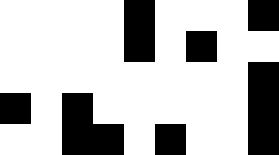[["white", "white", "white", "white", "black", "white", "white", "white", "black"], ["white", "white", "white", "white", "black", "white", "black", "white", "white"], ["white", "white", "white", "white", "white", "white", "white", "white", "black"], ["black", "white", "black", "white", "white", "white", "white", "white", "black"], ["white", "white", "black", "black", "white", "black", "white", "white", "black"]]